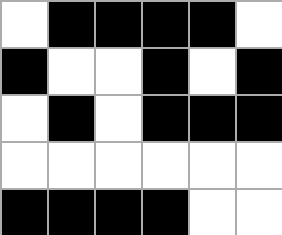[["white", "black", "black", "black", "black", "white"], ["black", "white", "white", "black", "white", "black"], ["white", "black", "white", "black", "black", "black"], ["white", "white", "white", "white", "white", "white"], ["black", "black", "black", "black", "white", "white"]]